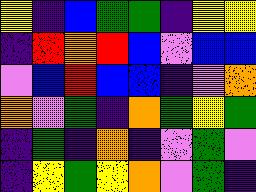[["yellow", "indigo", "blue", "green", "green", "indigo", "yellow", "yellow"], ["indigo", "red", "orange", "red", "blue", "violet", "blue", "blue"], ["violet", "blue", "red", "blue", "blue", "indigo", "violet", "orange"], ["orange", "violet", "green", "indigo", "orange", "green", "yellow", "green"], ["indigo", "green", "indigo", "orange", "indigo", "violet", "green", "violet"], ["indigo", "yellow", "green", "yellow", "orange", "violet", "green", "indigo"]]